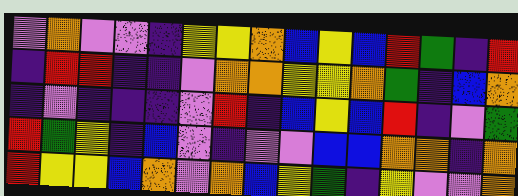[["violet", "orange", "violet", "violet", "indigo", "yellow", "yellow", "orange", "blue", "yellow", "blue", "red", "green", "indigo", "red"], ["indigo", "red", "red", "indigo", "indigo", "violet", "orange", "orange", "yellow", "yellow", "orange", "green", "indigo", "blue", "orange"], ["indigo", "violet", "indigo", "indigo", "indigo", "violet", "red", "indigo", "blue", "yellow", "blue", "red", "indigo", "violet", "green"], ["red", "green", "yellow", "indigo", "blue", "violet", "indigo", "violet", "violet", "blue", "blue", "orange", "orange", "indigo", "orange"], ["red", "yellow", "yellow", "blue", "orange", "violet", "orange", "blue", "yellow", "green", "indigo", "yellow", "violet", "violet", "orange"]]